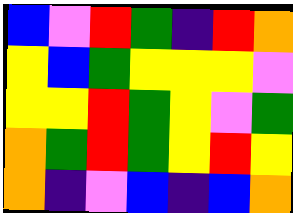[["blue", "violet", "red", "green", "indigo", "red", "orange"], ["yellow", "blue", "green", "yellow", "yellow", "yellow", "violet"], ["yellow", "yellow", "red", "green", "yellow", "violet", "green"], ["orange", "green", "red", "green", "yellow", "red", "yellow"], ["orange", "indigo", "violet", "blue", "indigo", "blue", "orange"]]